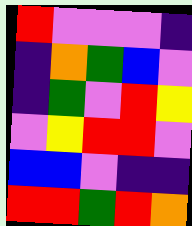[["red", "violet", "violet", "violet", "indigo"], ["indigo", "orange", "green", "blue", "violet"], ["indigo", "green", "violet", "red", "yellow"], ["violet", "yellow", "red", "red", "violet"], ["blue", "blue", "violet", "indigo", "indigo"], ["red", "red", "green", "red", "orange"]]